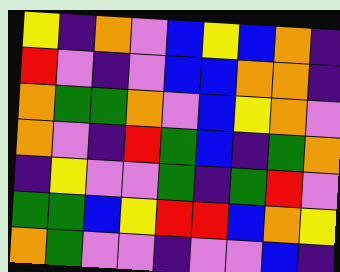[["yellow", "indigo", "orange", "violet", "blue", "yellow", "blue", "orange", "indigo"], ["red", "violet", "indigo", "violet", "blue", "blue", "orange", "orange", "indigo"], ["orange", "green", "green", "orange", "violet", "blue", "yellow", "orange", "violet"], ["orange", "violet", "indigo", "red", "green", "blue", "indigo", "green", "orange"], ["indigo", "yellow", "violet", "violet", "green", "indigo", "green", "red", "violet"], ["green", "green", "blue", "yellow", "red", "red", "blue", "orange", "yellow"], ["orange", "green", "violet", "violet", "indigo", "violet", "violet", "blue", "indigo"]]